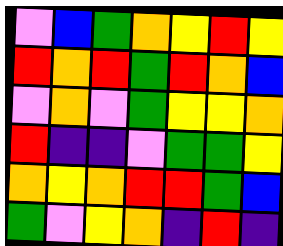[["violet", "blue", "green", "orange", "yellow", "red", "yellow"], ["red", "orange", "red", "green", "red", "orange", "blue"], ["violet", "orange", "violet", "green", "yellow", "yellow", "orange"], ["red", "indigo", "indigo", "violet", "green", "green", "yellow"], ["orange", "yellow", "orange", "red", "red", "green", "blue"], ["green", "violet", "yellow", "orange", "indigo", "red", "indigo"]]